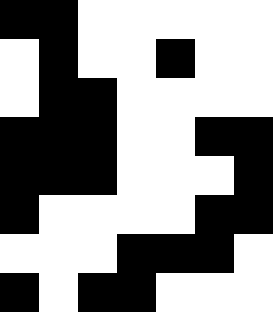[["black", "black", "white", "white", "white", "white", "white"], ["white", "black", "white", "white", "black", "white", "white"], ["white", "black", "black", "white", "white", "white", "white"], ["black", "black", "black", "white", "white", "black", "black"], ["black", "black", "black", "white", "white", "white", "black"], ["black", "white", "white", "white", "white", "black", "black"], ["white", "white", "white", "black", "black", "black", "white"], ["black", "white", "black", "black", "white", "white", "white"]]